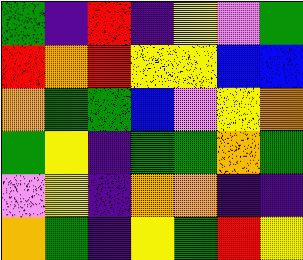[["green", "indigo", "red", "indigo", "yellow", "violet", "green"], ["red", "orange", "red", "yellow", "yellow", "blue", "blue"], ["orange", "green", "green", "blue", "violet", "yellow", "orange"], ["green", "yellow", "indigo", "green", "green", "orange", "green"], ["violet", "yellow", "indigo", "orange", "orange", "indigo", "indigo"], ["orange", "green", "indigo", "yellow", "green", "red", "yellow"]]